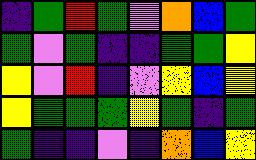[["indigo", "green", "red", "green", "violet", "orange", "blue", "green"], ["green", "violet", "green", "indigo", "indigo", "green", "green", "yellow"], ["yellow", "violet", "red", "indigo", "violet", "yellow", "blue", "yellow"], ["yellow", "green", "green", "green", "yellow", "green", "indigo", "green"], ["green", "indigo", "indigo", "violet", "indigo", "orange", "blue", "yellow"]]